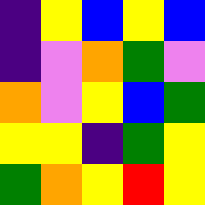[["indigo", "yellow", "blue", "yellow", "blue"], ["indigo", "violet", "orange", "green", "violet"], ["orange", "violet", "yellow", "blue", "green"], ["yellow", "yellow", "indigo", "green", "yellow"], ["green", "orange", "yellow", "red", "yellow"]]